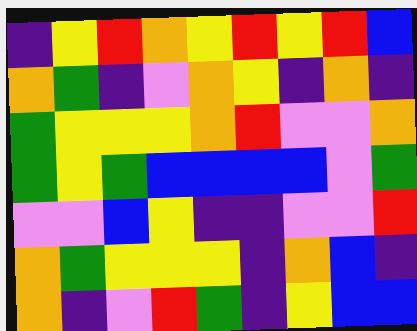[["indigo", "yellow", "red", "orange", "yellow", "red", "yellow", "red", "blue"], ["orange", "green", "indigo", "violet", "orange", "yellow", "indigo", "orange", "indigo"], ["green", "yellow", "yellow", "yellow", "orange", "red", "violet", "violet", "orange"], ["green", "yellow", "green", "blue", "blue", "blue", "blue", "violet", "green"], ["violet", "violet", "blue", "yellow", "indigo", "indigo", "violet", "violet", "red"], ["orange", "green", "yellow", "yellow", "yellow", "indigo", "orange", "blue", "indigo"], ["orange", "indigo", "violet", "red", "green", "indigo", "yellow", "blue", "blue"]]